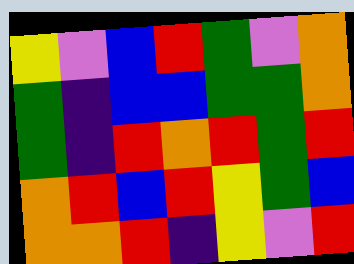[["yellow", "violet", "blue", "red", "green", "violet", "orange"], ["green", "indigo", "blue", "blue", "green", "green", "orange"], ["green", "indigo", "red", "orange", "red", "green", "red"], ["orange", "red", "blue", "red", "yellow", "green", "blue"], ["orange", "orange", "red", "indigo", "yellow", "violet", "red"]]